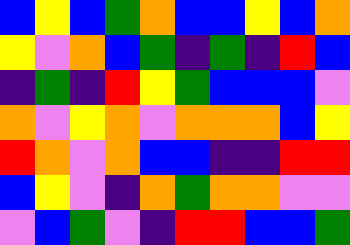[["blue", "yellow", "blue", "green", "orange", "blue", "blue", "yellow", "blue", "orange"], ["yellow", "violet", "orange", "blue", "green", "indigo", "green", "indigo", "red", "blue"], ["indigo", "green", "indigo", "red", "yellow", "green", "blue", "blue", "blue", "violet"], ["orange", "violet", "yellow", "orange", "violet", "orange", "orange", "orange", "blue", "yellow"], ["red", "orange", "violet", "orange", "blue", "blue", "indigo", "indigo", "red", "red"], ["blue", "yellow", "violet", "indigo", "orange", "green", "orange", "orange", "violet", "violet"], ["violet", "blue", "green", "violet", "indigo", "red", "red", "blue", "blue", "green"]]